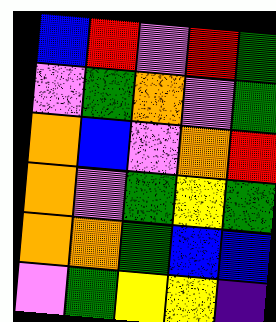[["blue", "red", "violet", "red", "green"], ["violet", "green", "orange", "violet", "green"], ["orange", "blue", "violet", "orange", "red"], ["orange", "violet", "green", "yellow", "green"], ["orange", "orange", "green", "blue", "blue"], ["violet", "green", "yellow", "yellow", "indigo"]]